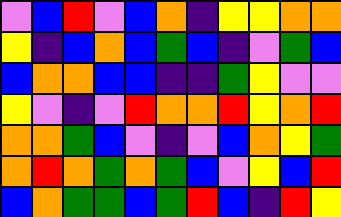[["violet", "blue", "red", "violet", "blue", "orange", "indigo", "yellow", "yellow", "orange", "orange"], ["yellow", "indigo", "blue", "orange", "blue", "green", "blue", "indigo", "violet", "green", "blue"], ["blue", "orange", "orange", "blue", "blue", "indigo", "indigo", "green", "yellow", "violet", "violet"], ["yellow", "violet", "indigo", "violet", "red", "orange", "orange", "red", "yellow", "orange", "red"], ["orange", "orange", "green", "blue", "violet", "indigo", "violet", "blue", "orange", "yellow", "green"], ["orange", "red", "orange", "green", "orange", "green", "blue", "violet", "yellow", "blue", "red"], ["blue", "orange", "green", "green", "blue", "green", "red", "blue", "indigo", "red", "yellow"]]